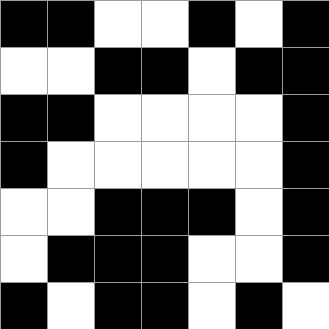[["black", "black", "white", "white", "black", "white", "black"], ["white", "white", "black", "black", "white", "black", "black"], ["black", "black", "white", "white", "white", "white", "black"], ["black", "white", "white", "white", "white", "white", "black"], ["white", "white", "black", "black", "black", "white", "black"], ["white", "black", "black", "black", "white", "white", "black"], ["black", "white", "black", "black", "white", "black", "white"]]